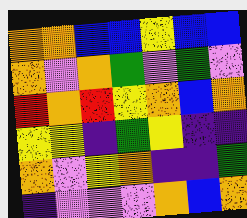[["orange", "orange", "blue", "blue", "yellow", "blue", "blue"], ["orange", "violet", "orange", "green", "violet", "green", "violet"], ["red", "orange", "red", "yellow", "orange", "blue", "orange"], ["yellow", "yellow", "indigo", "green", "yellow", "indigo", "indigo"], ["orange", "violet", "yellow", "orange", "indigo", "indigo", "green"], ["indigo", "violet", "violet", "violet", "orange", "blue", "orange"]]